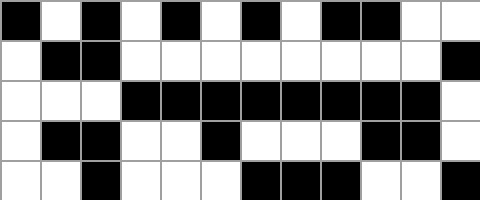[["black", "white", "black", "white", "black", "white", "black", "white", "black", "black", "white", "white"], ["white", "black", "black", "white", "white", "white", "white", "white", "white", "white", "white", "black"], ["white", "white", "white", "black", "black", "black", "black", "black", "black", "black", "black", "white"], ["white", "black", "black", "white", "white", "black", "white", "white", "white", "black", "black", "white"], ["white", "white", "black", "white", "white", "white", "black", "black", "black", "white", "white", "black"]]